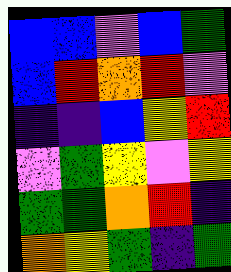[["blue", "blue", "violet", "blue", "green"], ["blue", "red", "orange", "red", "violet"], ["indigo", "indigo", "blue", "yellow", "red"], ["violet", "green", "yellow", "violet", "yellow"], ["green", "green", "orange", "red", "indigo"], ["orange", "yellow", "green", "indigo", "green"]]